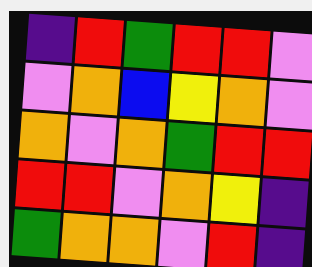[["indigo", "red", "green", "red", "red", "violet"], ["violet", "orange", "blue", "yellow", "orange", "violet"], ["orange", "violet", "orange", "green", "red", "red"], ["red", "red", "violet", "orange", "yellow", "indigo"], ["green", "orange", "orange", "violet", "red", "indigo"]]